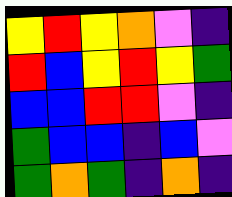[["yellow", "red", "yellow", "orange", "violet", "indigo"], ["red", "blue", "yellow", "red", "yellow", "green"], ["blue", "blue", "red", "red", "violet", "indigo"], ["green", "blue", "blue", "indigo", "blue", "violet"], ["green", "orange", "green", "indigo", "orange", "indigo"]]